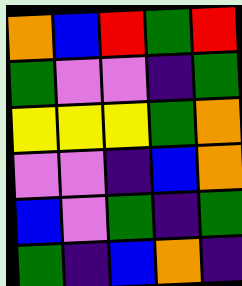[["orange", "blue", "red", "green", "red"], ["green", "violet", "violet", "indigo", "green"], ["yellow", "yellow", "yellow", "green", "orange"], ["violet", "violet", "indigo", "blue", "orange"], ["blue", "violet", "green", "indigo", "green"], ["green", "indigo", "blue", "orange", "indigo"]]